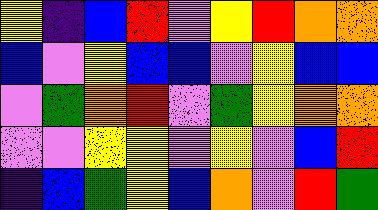[["yellow", "indigo", "blue", "red", "violet", "yellow", "red", "orange", "orange"], ["blue", "violet", "yellow", "blue", "blue", "violet", "yellow", "blue", "blue"], ["violet", "green", "orange", "red", "violet", "green", "yellow", "orange", "orange"], ["violet", "violet", "yellow", "yellow", "violet", "yellow", "violet", "blue", "red"], ["indigo", "blue", "green", "yellow", "blue", "orange", "violet", "red", "green"]]